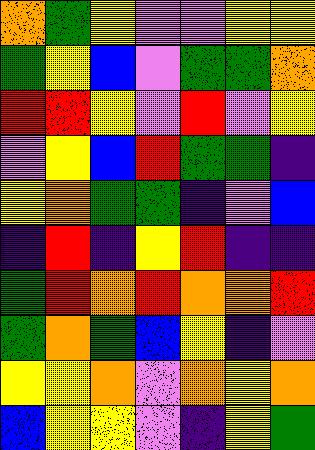[["orange", "green", "yellow", "violet", "violet", "yellow", "yellow"], ["green", "yellow", "blue", "violet", "green", "green", "orange"], ["red", "red", "yellow", "violet", "red", "violet", "yellow"], ["violet", "yellow", "blue", "red", "green", "green", "indigo"], ["yellow", "orange", "green", "green", "indigo", "violet", "blue"], ["indigo", "red", "indigo", "yellow", "red", "indigo", "indigo"], ["green", "red", "orange", "red", "orange", "orange", "red"], ["green", "orange", "green", "blue", "yellow", "indigo", "violet"], ["yellow", "yellow", "orange", "violet", "orange", "yellow", "orange"], ["blue", "yellow", "yellow", "violet", "indigo", "yellow", "green"]]